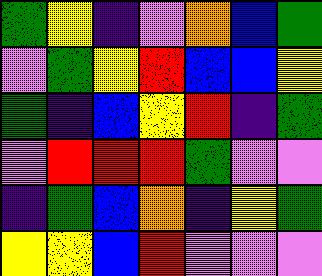[["green", "yellow", "indigo", "violet", "orange", "blue", "green"], ["violet", "green", "yellow", "red", "blue", "blue", "yellow"], ["green", "indigo", "blue", "yellow", "red", "indigo", "green"], ["violet", "red", "red", "red", "green", "violet", "violet"], ["indigo", "green", "blue", "orange", "indigo", "yellow", "green"], ["yellow", "yellow", "blue", "red", "violet", "violet", "violet"]]